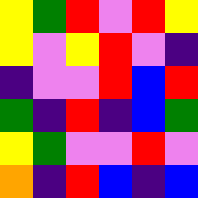[["yellow", "green", "red", "violet", "red", "yellow"], ["yellow", "violet", "yellow", "red", "violet", "indigo"], ["indigo", "violet", "violet", "red", "blue", "red"], ["green", "indigo", "red", "indigo", "blue", "green"], ["yellow", "green", "violet", "violet", "red", "violet"], ["orange", "indigo", "red", "blue", "indigo", "blue"]]